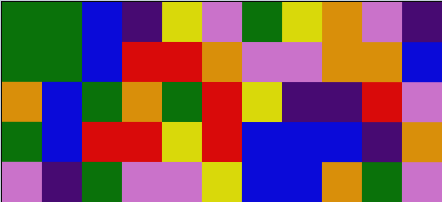[["green", "green", "blue", "indigo", "yellow", "violet", "green", "yellow", "orange", "violet", "indigo"], ["green", "green", "blue", "red", "red", "orange", "violet", "violet", "orange", "orange", "blue"], ["orange", "blue", "green", "orange", "green", "red", "yellow", "indigo", "indigo", "red", "violet"], ["green", "blue", "red", "red", "yellow", "red", "blue", "blue", "blue", "indigo", "orange"], ["violet", "indigo", "green", "violet", "violet", "yellow", "blue", "blue", "orange", "green", "violet"]]